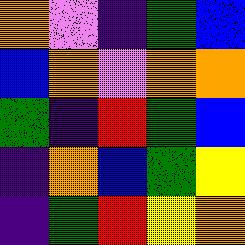[["orange", "violet", "indigo", "green", "blue"], ["blue", "orange", "violet", "orange", "orange"], ["green", "indigo", "red", "green", "blue"], ["indigo", "orange", "blue", "green", "yellow"], ["indigo", "green", "red", "yellow", "orange"]]